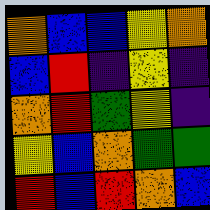[["orange", "blue", "blue", "yellow", "orange"], ["blue", "red", "indigo", "yellow", "indigo"], ["orange", "red", "green", "yellow", "indigo"], ["yellow", "blue", "orange", "green", "green"], ["red", "blue", "red", "orange", "blue"]]